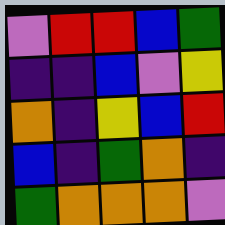[["violet", "red", "red", "blue", "green"], ["indigo", "indigo", "blue", "violet", "yellow"], ["orange", "indigo", "yellow", "blue", "red"], ["blue", "indigo", "green", "orange", "indigo"], ["green", "orange", "orange", "orange", "violet"]]